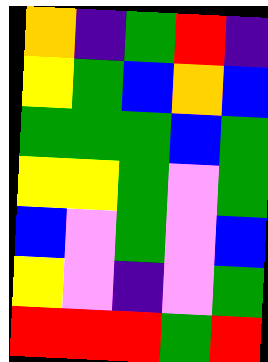[["orange", "indigo", "green", "red", "indigo"], ["yellow", "green", "blue", "orange", "blue"], ["green", "green", "green", "blue", "green"], ["yellow", "yellow", "green", "violet", "green"], ["blue", "violet", "green", "violet", "blue"], ["yellow", "violet", "indigo", "violet", "green"], ["red", "red", "red", "green", "red"]]